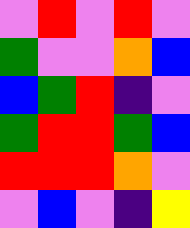[["violet", "red", "violet", "red", "violet"], ["green", "violet", "violet", "orange", "blue"], ["blue", "green", "red", "indigo", "violet"], ["green", "red", "red", "green", "blue"], ["red", "red", "red", "orange", "violet"], ["violet", "blue", "violet", "indigo", "yellow"]]